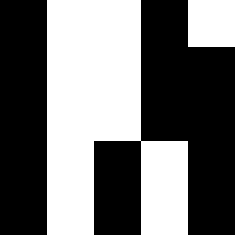[["black", "white", "white", "black", "white"], ["black", "white", "white", "black", "black"], ["black", "white", "white", "black", "black"], ["black", "white", "black", "white", "black"], ["black", "white", "black", "white", "black"]]